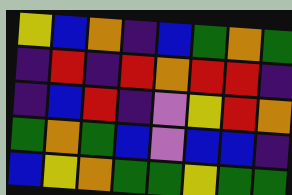[["yellow", "blue", "orange", "indigo", "blue", "green", "orange", "green"], ["indigo", "red", "indigo", "red", "orange", "red", "red", "indigo"], ["indigo", "blue", "red", "indigo", "violet", "yellow", "red", "orange"], ["green", "orange", "green", "blue", "violet", "blue", "blue", "indigo"], ["blue", "yellow", "orange", "green", "green", "yellow", "green", "green"]]